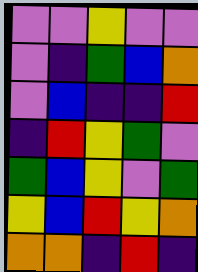[["violet", "violet", "yellow", "violet", "violet"], ["violet", "indigo", "green", "blue", "orange"], ["violet", "blue", "indigo", "indigo", "red"], ["indigo", "red", "yellow", "green", "violet"], ["green", "blue", "yellow", "violet", "green"], ["yellow", "blue", "red", "yellow", "orange"], ["orange", "orange", "indigo", "red", "indigo"]]